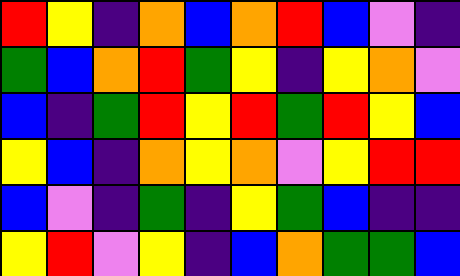[["red", "yellow", "indigo", "orange", "blue", "orange", "red", "blue", "violet", "indigo"], ["green", "blue", "orange", "red", "green", "yellow", "indigo", "yellow", "orange", "violet"], ["blue", "indigo", "green", "red", "yellow", "red", "green", "red", "yellow", "blue"], ["yellow", "blue", "indigo", "orange", "yellow", "orange", "violet", "yellow", "red", "red"], ["blue", "violet", "indigo", "green", "indigo", "yellow", "green", "blue", "indigo", "indigo"], ["yellow", "red", "violet", "yellow", "indigo", "blue", "orange", "green", "green", "blue"]]